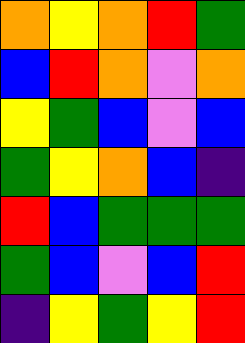[["orange", "yellow", "orange", "red", "green"], ["blue", "red", "orange", "violet", "orange"], ["yellow", "green", "blue", "violet", "blue"], ["green", "yellow", "orange", "blue", "indigo"], ["red", "blue", "green", "green", "green"], ["green", "blue", "violet", "blue", "red"], ["indigo", "yellow", "green", "yellow", "red"]]